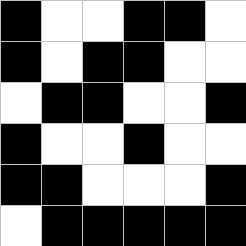[["black", "white", "white", "black", "black", "white"], ["black", "white", "black", "black", "white", "white"], ["white", "black", "black", "white", "white", "black"], ["black", "white", "white", "black", "white", "white"], ["black", "black", "white", "white", "white", "black"], ["white", "black", "black", "black", "black", "black"]]